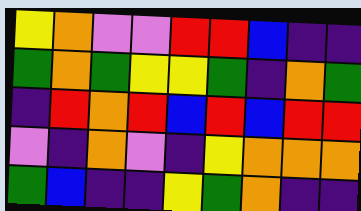[["yellow", "orange", "violet", "violet", "red", "red", "blue", "indigo", "indigo"], ["green", "orange", "green", "yellow", "yellow", "green", "indigo", "orange", "green"], ["indigo", "red", "orange", "red", "blue", "red", "blue", "red", "red"], ["violet", "indigo", "orange", "violet", "indigo", "yellow", "orange", "orange", "orange"], ["green", "blue", "indigo", "indigo", "yellow", "green", "orange", "indigo", "indigo"]]